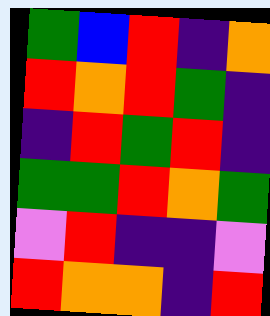[["green", "blue", "red", "indigo", "orange"], ["red", "orange", "red", "green", "indigo"], ["indigo", "red", "green", "red", "indigo"], ["green", "green", "red", "orange", "green"], ["violet", "red", "indigo", "indigo", "violet"], ["red", "orange", "orange", "indigo", "red"]]